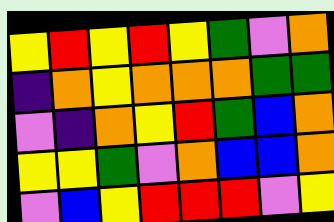[["yellow", "red", "yellow", "red", "yellow", "green", "violet", "orange"], ["indigo", "orange", "yellow", "orange", "orange", "orange", "green", "green"], ["violet", "indigo", "orange", "yellow", "red", "green", "blue", "orange"], ["yellow", "yellow", "green", "violet", "orange", "blue", "blue", "orange"], ["violet", "blue", "yellow", "red", "red", "red", "violet", "yellow"]]